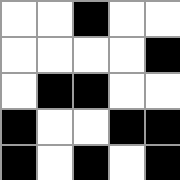[["white", "white", "black", "white", "white"], ["white", "white", "white", "white", "black"], ["white", "black", "black", "white", "white"], ["black", "white", "white", "black", "black"], ["black", "white", "black", "white", "black"]]